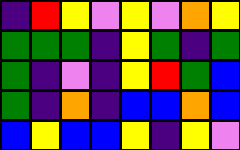[["indigo", "red", "yellow", "violet", "yellow", "violet", "orange", "yellow"], ["green", "green", "green", "indigo", "yellow", "green", "indigo", "green"], ["green", "indigo", "violet", "indigo", "yellow", "red", "green", "blue"], ["green", "indigo", "orange", "indigo", "blue", "blue", "orange", "blue"], ["blue", "yellow", "blue", "blue", "yellow", "indigo", "yellow", "violet"]]